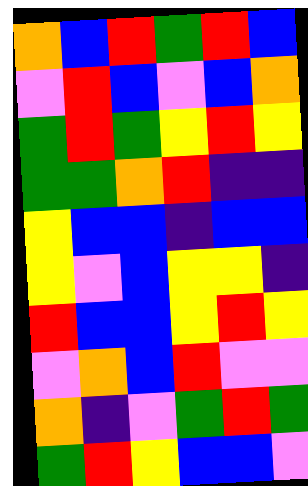[["orange", "blue", "red", "green", "red", "blue"], ["violet", "red", "blue", "violet", "blue", "orange"], ["green", "red", "green", "yellow", "red", "yellow"], ["green", "green", "orange", "red", "indigo", "indigo"], ["yellow", "blue", "blue", "indigo", "blue", "blue"], ["yellow", "violet", "blue", "yellow", "yellow", "indigo"], ["red", "blue", "blue", "yellow", "red", "yellow"], ["violet", "orange", "blue", "red", "violet", "violet"], ["orange", "indigo", "violet", "green", "red", "green"], ["green", "red", "yellow", "blue", "blue", "violet"]]